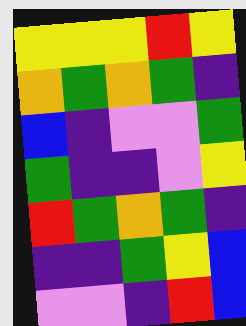[["yellow", "yellow", "yellow", "red", "yellow"], ["orange", "green", "orange", "green", "indigo"], ["blue", "indigo", "violet", "violet", "green"], ["green", "indigo", "indigo", "violet", "yellow"], ["red", "green", "orange", "green", "indigo"], ["indigo", "indigo", "green", "yellow", "blue"], ["violet", "violet", "indigo", "red", "blue"]]